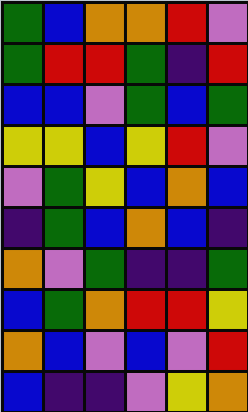[["green", "blue", "orange", "orange", "red", "violet"], ["green", "red", "red", "green", "indigo", "red"], ["blue", "blue", "violet", "green", "blue", "green"], ["yellow", "yellow", "blue", "yellow", "red", "violet"], ["violet", "green", "yellow", "blue", "orange", "blue"], ["indigo", "green", "blue", "orange", "blue", "indigo"], ["orange", "violet", "green", "indigo", "indigo", "green"], ["blue", "green", "orange", "red", "red", "yellow"], ["orange", "blue", "violet", "blue", "violet", "red"], ["blue", "indigo", "indigo", "violet", "yellow", "orange"]]